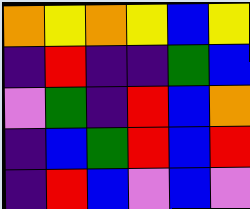[["orange", "yellow", "orange", "yellow", "blue", "yellow"], ["indigo", "red", "indigo", "indigo", "green", "blue"], ["violet", "green", "indigo", "red", "blue", "orange"], ["indigo", "blue", "green", "red", "blue", "red"], ["indigo", "red", "blue", "violet", "blue", "violet"]]